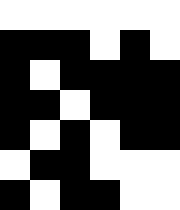[["white", "white", "white", "white", "white", "white"], ["black", "black", "black", "white", "black", "white"], ["black", "white", "black", "black", "black", "black"], ["black", "black", "white", "black", "black", "black"], ["black", "white", "black", "white", "black", "black"], ["white", "black", "black", "white", "white", "white"], ["black", "white", "black", "black", "white", "white"]]